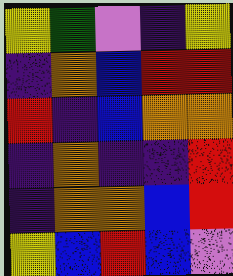[["yellow", "green", "violet", "indigo", "yellow"], ["indigo", "orange", "blue", "red", "red"], ["red", "indigo", "blue", "orange", "orange"], ["indigo", "orange", "indigo", "indigo", "red"], ["indigo", "orange", "orange", "blue", "red"], ["yellow", "blue", "red", "blue", "violet"]]